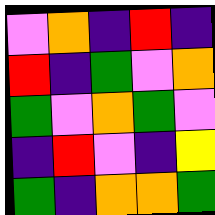[["violet", "orange", "indigo", "red", "indigo"], ["red", "indigo", "green", "violet", "orange"], ["green", "violet", "orange", "green", "violet"], ["indigo", "red", "violet", "indigo", "yellow"], ["green", "indigo", "orange", "orange", "green"]]